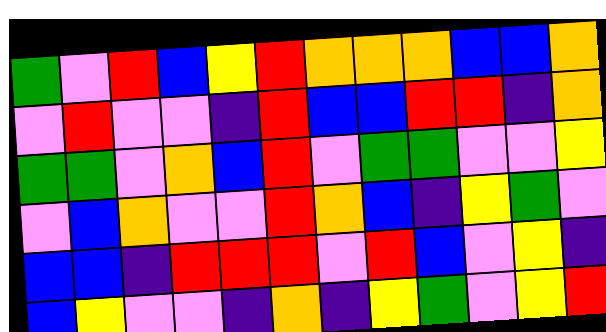[["green", "violet", "red", "blue", "yellow", "red", "orange", "orange", "orange", "blue", "blue", "orange"], ["violet", "red", "violet", "violet", "indigo", "red", "blue", "blue", "red", "red", "indigo", "orange"], ["green", "green", "violet", "orange", "blue", "red", "violet", "green", "green", "violet", "violet", "yellow"], ["violet", "blue", "orange", "violet", "violet", "red", "orange", "blue", "indigo", "yellow", "green", "violet"], ["blue", "blue", "indigo", "red", "red", "red", "violet", "red", "blue", "violet", "yellow", "indigo"], ["blue", "yellow", "violet", "violet", "indigo", "orange", "indigo", "yellow", "green", "violet", "yellow", "red"]]